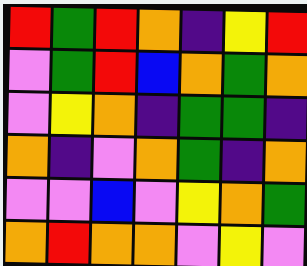[["red", "green", "red", "orange", "indigo", "yellow", "red"], ["violet", "green", "red", "blue", "orange", "green", "orange"], ["violet", "yellow", "orange", "indigo", "green", "green", "indigo"], ["orange", "indigo", "violet", "orange", "green", "indigo", "orange"], ["violet", "violet", "blue", "violet", "yellow", "orange", "green"], ["orange", "red", "orange", "orange", "violet", "yellow", "violet"]]